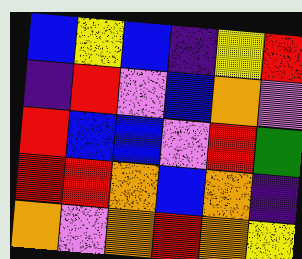[["blue", "yellow", "blue", "indigo", "yellow", "red"], ["indigo", "red", "violet", "blue", "orange", "violet"], ["red", "blue", "blue", "violet", "red", "green"], ["red", "red", "orange", "blue", "orange", "indigo"], ["orange", "violet", "orange", "red", "orange", "yellow"]]